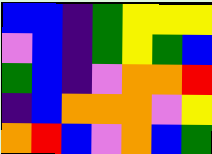[["blue", "blue", "indigo", "green", "yellow", "yellow", "yellow"], ["violet", "blue", "indigo", "green", "yellow", "green", "blue"], ["green", "blue", "indigo", "violet", "orange", "orange", "red"], ["indigo", "blue", "orange", "orange", "orange", "violet", "yellow"], ["orange", "red", "blue", "violet", "orange", "blue", "green"]]